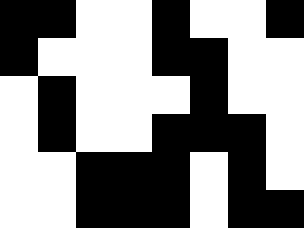[["black", "black", "white", "white", "black", "white", "white", "black"], ["black", "white", "white", "white", "black", "black", "white", "white"], ["white", "black", "white", "white", "white", "black", "white", "white"], ["white", "black", "white", "white", "black", "black", "black", "white"], ["white", "white", "black", "black", "black", "white", "black", "white"], ["white", "white", "black", "black", "black", "white", "black", "black"]]